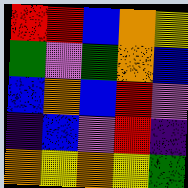[["red", "red", "blue", "orange", "yellow"], ["green", "violet", "green", "orange", "blue"], ["blue", "orange", "blue", "red", "violet"], ["indigo", "blue", "violet", "red", "indigo"], ["orange", "yellow", "orange", "yellow", "green"]]